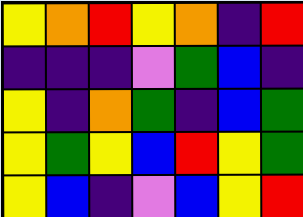[["yellow", "orange", "red", "yellow", "orange", "indigo", "red"], ["indigo", "indigo", "indigo", "violet", "green", "blue", "indigo"], ["yellow", "indigo", "orange", "green", "indigo", "blue", "green"], ["yellow", "green", "yellow", "blue", "red", "yellow", "green"], ["yellow", "blue", "indigo", "violet", "blue", "yellow", "red"]]